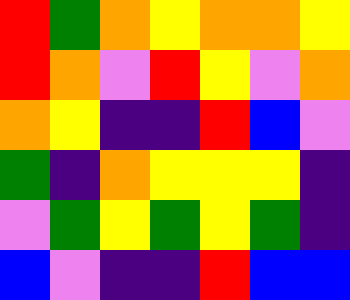[["red", "green", "orange", "yellow", "orange", "orange", "yellow"], ["red", "orange", "violet", "red", "yellow", "violet", "orange"], ["orange", "yellow", "indigo", "indigo", "red", "blue", "violet"], ["green", "indigo", "orange", "yellow", "yellow", "yellow", "indigo"], ["violet", "green", "yellow", "green", "yellow", "green", "indigo"], ["blue", "violet", "indigo", "indigo", "red", "blue", "blue"]]